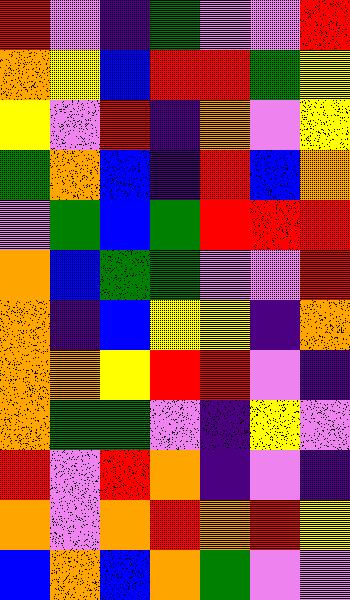[["red", "violet", "indigo", "green", "violet", "violet", "red"], ["orange", "yellow", "blue", "red", "red", "green", "yellow"], ["yellow", "violet", "red", "indigo", "orange", "violet", "yellow"], ["green", "orange", "blue", "indigo", "red", "blue", "orange"], ["violet", "green", "blue", "green", "red", "red", "red"], ["orange", "blue", "green", "green", "violet", "violet", "red"], ["orange", "indigo", "blue", "yellow", "yellow", "indigo", "orange"], ["orange", "orange", "yellow", "red", "red", "violet", "indigo"], ["orange", "green", "green", "violet", "indigo", "yellow", "violet"], ["red", "violet", "red", "orange", "indigo", "violet", "indigo"], ["orange", "violet", "orange", "red", "orange", "red", "yellow"], ["blue", "orange", "blue", "orange", "green", "violet", "violet"]]